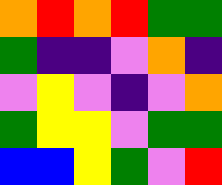[["orange", "red", "orange", "red", "green", "green"], ["green", "indigo", "indigo", "violet", "orange", "indigo"], ["violet", "yellow", "violet", "indigo", "violet", "orange"], ["green", "yellow", "yellow", "violet", "green", "green"], ["blue", "blue", "yellow", "green", "violet", "red"]]